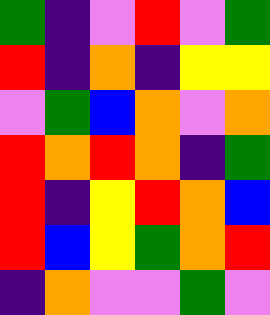[["green", "indigo", "violet", "red", "violet", "green"], ["red", "indigo", "orange", "indigo", "yellow", "yellow"], ["violet", "green", "blue", "orange", "violet", "orange"], ["red", "orange", "red", "orange", "indigo", "green"], ["red", "indigo", "yellow", "red", "orange", "blue"], ["red", "blue", "yellow", "green", "orange", "red"], ["indigo", "orange", "violet", "violet", "green", "violet"]]